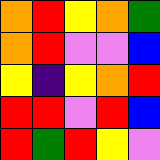[["orange", "red", "yellow", "orange", "green"], ["orange", "red", "violet", "violet", "blue"], ["yellow", "indigo", "yellow", "orange", "red"], ["red", "red", "violet", "red", "blue"], ["red", "green", "red", "yellow", "violet"]]